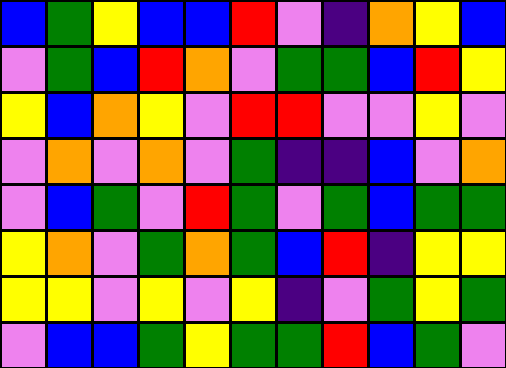[["blue", "green", "yellow", "blue", "blue", "red", "violet", "indigo", "orange", "yellow", "blue"], ["violet", "green", "blue", "red", "orange", "violet", "green", "green", "blue", "red", "yellow"], ["yellow", "blue", "orange", "yellow", "violet", "red", "red", "violet", "violet", "yellow", "violet"], ["violet", "orange", "violet", "orange", "violet", "green", "indigo", "indigo", "blue", "violet", "orange"], ["violet", "blue", "green", "violet", "red", "green", "violet", "green", "blue", "green", "green"], ["yellow", "orange", "violet", "green", "orange", "green", "blue", "red", "indigo", "yellow", "yellow"], ["yellow", "yellow", "violet", "yellow", "violet", "yellow", "indigo", "violet", "green", "yellow", "green"], ["violet", "blue", "blue", "green", "yellow", "green", "green", "red", "blue", "green", "violet"]]